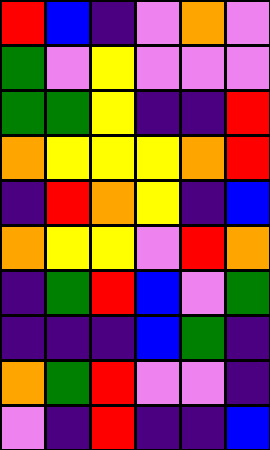[["red", "blue", "indigo", "violet", "orange", "violet"], ["green", "violet", "yellow", "violet", "violet", "violet"], ["green", "green", "yellow", "indigo", "indigo", "red"], ["orange", "yellow", "yellow", "yellow", "orange", "red"], ["indigo", "red", "orange", "yellow", "indigo", "blue"], ["orange", "yellow", "yellow", "violet", "red", "orange"], ["indigo", "green", "red", "blue", "violet", "green"], ["indigo", "indigo", "indigo", "blue", "green", "indigo"], ["orange", "green", "red", "violet", "violet", "indigo"], ["violet", "indigo", "red", "indigo", "indigo", "blue"]]